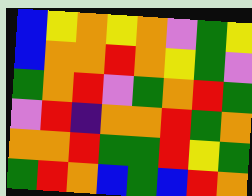[["blue", "yellow", "orange", "yellow", "orange", "violet", "green", "yellow"], ["blue", "orange", "orange", "red", "orange", "yellow", "green", "violet"], ["green", "orange", "red", "violet", "green", "orange", "red", "green"], ["violet", "red", "indigo", "orange", "orange", "red", "green", "orange"], ["orange", "orange", "red", "green", "green", "red", "yellow", "green"], ["green", "red", "orange", "blue", "green", "blue", "red", "orange"]]